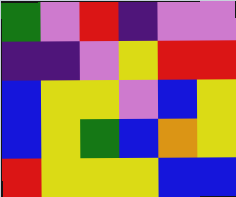[["green", "violet", "red", "indigo", "violet", "violet"], ["indigo", "indigo", "violet", "yellow", "red", "red"], ["blue", "yellow", "yellow", "violet", "blue", "yellow"], ["blue", "yellow", "green", "blue", "orange", "yellow"], ["red", "yellow", "yellow", "yellow", "blue", "blue"]]